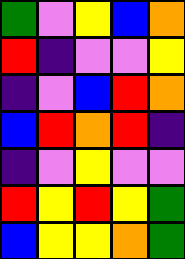[["green", "violet", "yellow", "blue", "orange"], ["red", "indigo", "violet", "violet", "yellow"], ["indigo", "violet", "blue", "red", "orange"], ["blue", "red", "orange", "red", "indigo"], ["indigo", "violet", "yellow", "violet", "violet"], ["red", "yellow", "red", "yellow", "green"], ["blue", "yellow", "yellow", "orange", "green"]]